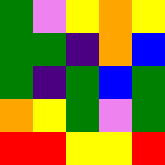[["green", "violet", "yellow", "orange", "yellow"], ["green", "green", "indigo", "orange", "blue"], ["green", "indigo", "green", "blue", "green"], ["orange", "yellow", "green", "violet", "green"], ["red", "red", "yellow", "yellow", "red"]]